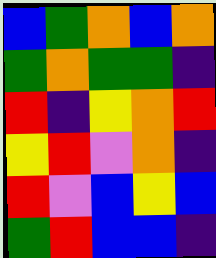[["blue", "green", "orange", "blue", "orange"], ["green", "orange", "green", "green", "indigo"], ["red", "indigo", "yellow", "orange", "red"], ["yellow", "red", "violet", "orange", "indigo"], ["red", "violet", "blue", "yellow", "blue"], ["green", "red", "blue", "blue", "indigo"]]